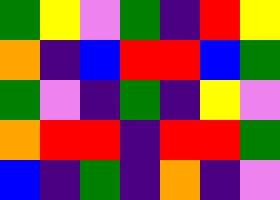[["green", "yellow", "violet", "green", "indigo", "red", "yellow"], ["orange", "indigo", "blue", "red", "red", "blue", "green"], ["green", "violet", "indigo", "green", "indigo", "yellow", "violet"], ["orange", "red", "red", "indigo", "red", "red", "green"], ["blue", "indigo", "green", "indigo", "orange", "indigo", "violet"]]